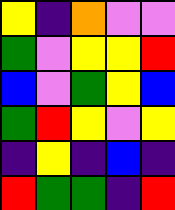[["yellow", "indigo", "orange", "violet", "violet"], ["green", "violet", "yellow", "yellow", "red"], ["blue", "violet", "green", "yellow", "blue"], ["green", "red", "yellow", "violet", "yellow"], ["indigo", "yellow", "indigo", "blue", "indigo"], ["red", "green", "green", "indigo", "red"]]